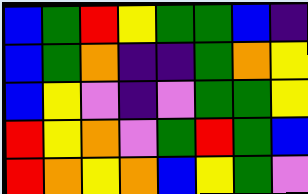[["blue", "green", "red", "yellow", "green", "green", "blue", "indigo"], ["blue", "green", "orange", "indigo", "indigo", "green", "orange", "yellow"], ["blue", "yellow", "violet", "indigo", "violet", "green", "green", "yellow"], ["red", "yellow", "orange", "violet", "green", "red", "green", "blue"], ["red", "orange", "yellow", "orange", "blue", "yellow", "green", "violet"]]